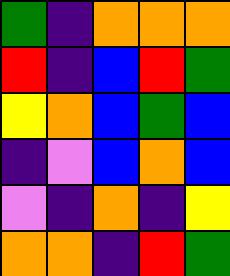[["green", "indigo", "orange", "orange", "orange"], ["red", "indigo", "blue", "red", "green"], ["yellow", "orange", "blue", "green", "blue"], ["indigo", "violet", "blue", "orange", "blue"], ["violet", "indigo", "orange", "indigo", "yellow"], ["orange", "orange", "indigo", "red", "green"]]